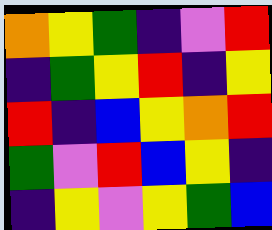[["orange", "yellow", "green", "indigo", "violet", "red"], ["indigo", "green", "yellow", "red", "indigo", "yellow"], ["red", "indigo", "blue", "yellow", "orange", "red"], ["green", "violet", "red", "blue", "yellow", "indigo"], ["indigo", "yellow", "violet", "yellow", "green", "blue"]]